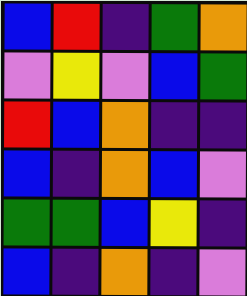[["blue", "red", "indigo", "green", "orange"], ["violet", "yellow", "violet", "blue", "green"], ["red", "blue", "orange", "indigo", "indigo"], ["blue", "indigo", "orange", "blue", "violet"], ["green", "green", "blue", "yellow", "indigo"], ["blue", "indigo", "orange", "indigo", "violet"]]